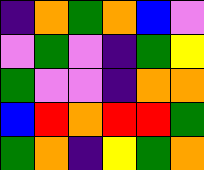[["indigo", "orange", "green", "orange", "blue", "violet"], ["violet", "green", "violet", "indigo", "green", "yellow"], ["green", "violet", "violet", "indigo", "orange", "orange"], ["blue", "red", "orange", "red", "red", "green"], ["green", "orange", "indigo", "yellow", "green", "orange"]]